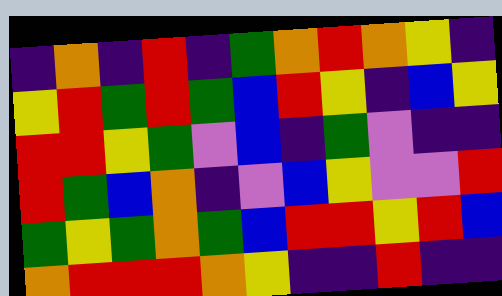[["indigo", "orange", "indigo", "red", "indigo", "green", "orange", "red", "orange", "yellow", "indigo"], ["yellow", "red", "green", "red", "green", "blue", "red", "yellow", "indigo", "blue", "yellow"], ["red", "red", "yellow", "green", "violet", "blue", "indigo", "green", "violet", "indigo", "indigo"], ["red", "green", "blue", "orange", "indigo", "violet", "blue", "yellow", "violet", "violet", "red"], ["green", "yellow", "green", "orange", "green", "blue", "red", "red", "yellow", "red", "blue"], ["orange", "red", "red", "red", "orange", "yellow", "indigo", "indigo", "red", "indigo", "indigo"]]